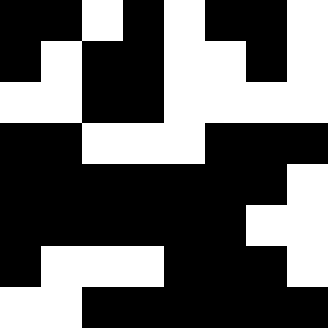[["black", "black", "white", "black", "white", "black", "black", "white"], ["black", "white", "black", "black", "white", "white", "black", "white"], ["white", "white", "black", "black", "white", "white", "white", "white"], ["black", "black", "white", "white", "white", "black", "black", "black"], ["black", "black", "black", "black", "black", "black", "black", "white"], ["black", "black", "black", "black", "black", "black", "white", "white"], ["black", "white", "white", "white", "black", "black", "black", "white"], ["white", "white", "black", "black", "black", "black", "black", "black"]]